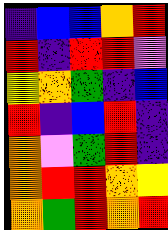[["indigo", "blue", "blue", "orange", "red"], ["red", "indigo", "red", "red", "violet"], ["yellow", "orange", "green", "indigo", "blue"], ["red", "indigo", "blue", "red", "indigo"], ["orange", "violet", "green", "red", "indigo"], ["orange", "red", "red", "orange", "yellow"], ["orange", "green", "red", "orange", "red"]]